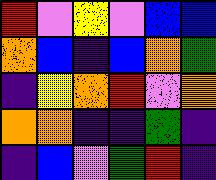[["red", "violet", "yellow", "violet", "blue", "blue"], ["orange", "blue", "indigo", "blue", "orange", "green"], ["indigo", "yellow", "orange", "red", "violet", "orange"], ["orange", "orange", "indigo", "indigo", "green", "indigo"], ["indigo", "blue", "violet", "green", "red", "indigo"]]